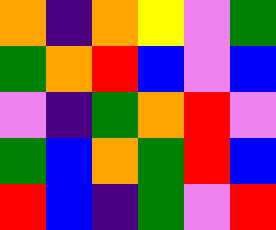[["orange", "indigo", "orange", "yellow", "violet", "green"], ["green", "orange", "red", "blue", "violet", "blue"], ["violet", "indigo", "green", "orange", "red", "violet"], ["green", "blue", "orange", "green", "red", "blue"], ["red", "blue", "indigo", "green", "violet", "red"]]